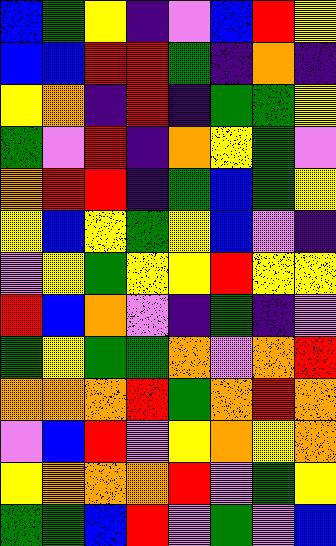[["blue", "green", "yellow", "indigo", "violet", "blue", "red", "yellow"], ["blue", "blue", "red", "red", "green", "indigo", "orange", "indigo"], ["yellow", "orange", "indigo", "red", "indigo", "green", "green", "yellow"], ["green", "violet", "red", "indigo", "orange", "yellow", "green", "violet"], ["orange", "red", "red", "indigo", "green", "blue", "green", "yellow"], ["yellow", "blue", "yellow", "green", "yellow", "blue", "violet", "indigo"], ["violet", "yellow", "green", "yellow", "yellow", "red", "yellow", "yellow"], ["red", "blue", "orange", "violet", "indigo", "green", "indigo", "violet"], ["green", "yellow", "green", "green", "orange", "violet", "orange", "red"], ["orange", "orange", "orange", "red", "green", "orange", "red", "orange"], ["violet", "blue", "red", "violet", "yellow", "orange", "yellow", "orange"], ["yellow", "orange", "orange", "orange", "red", "violet", "green", "yellow"], ["green", "green", "blue", "red", "violet", "green", "violet", "blue"]]